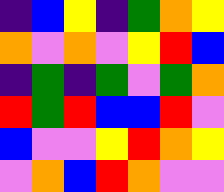[["indigo", "blue", "yellow", "indigo", "green", "orange", "yellow"], ["orange", "violet", "orange", "violet", "yellow", "red", "blue"], ["indigo", "green", "indigo", "green", "violet", "green", "orange"], ["red", "green", "red", "blue", "blue", "red", "violet"], ["blue", "violet", "violet", "yellow", "red", "orange", "yellow"], ["violet", "orange", "blue", "red", "orange", "violet", "violet"]]